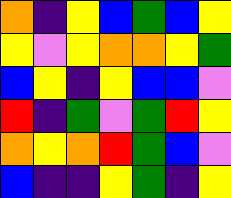[["orange", "indigo", "yellow", "blue", "green", "blue", "yellow"], ["yellow", "violet", "yellow", "orange", "orange", "yellow", "green"], ["blue", "yellow", "indigo", "yellow", "blue", "blue", "violet"], ["red", "indigo", "green", "violet", "green", "red", "yellow"], ["orange", "yellow", "orange", "red", "green", "blue", "violet"], ["blue", "indigo", "indigo", "yellow", "green", "indigo", "yellow"]]